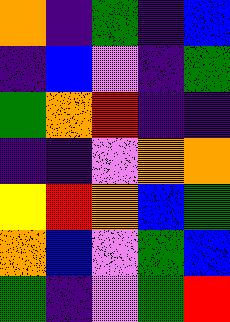[["orange", "indigo", "green", "indigo", "blue"], ["indigo", "blue", "violet", "indigo", "green"], ["green", "orange", "red", "indigo", "indigo"], ["indigo", "indigo", "violet", "orange", "orange"], ["yellow", "red", "orange", "blue", "green"], ["orange", "blue", "violet", "green", "blue"], ["green", "indigo", "violet", "green", "red"]]